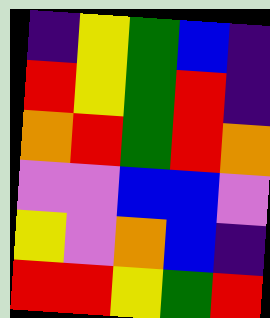[["indigo", "yellow", "green", "blue", "indigo"], ["red", "yellow", "green", "red", "indigo"], ["orange", "red", "green", "red", "orange"], ["violet", "violet", "blue", "blue", "violet"], ["yellow", "violet", "orange", "blue", "indigo"], ["red", "red", "yellow", "green", "red"]]